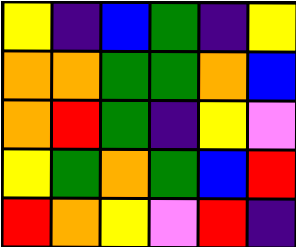[["yellow", "indigo", "blue", "green", "indigo", "yellow"], ["orange", "orange", "green", "green", "orange", "blue"], ["orange", "red", "green", "indigo", "yellow", "violet"], ["yellow", "green", "orange", "green", "blue", "red"], ["red", "orange", "yellow", "violet", "red", "indigo"]]